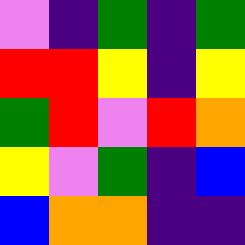[["violet", "indigo", "green", "indigo", "green"], ["red", "red", "yellow", "indigo", "yellow"], ["green", "red", "violet", "red", "orange"], ["yellow", "violet", "green", "indigo", "blue"], ["blue", "orange", "orange", "indigo", "indigo"]]